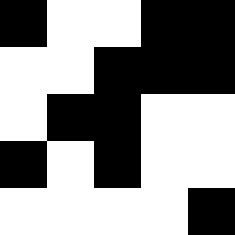[["black", "white", "white", "black", "black"], ["white", "white", "black", "black", "black"], ["white", "black", "black", "white", "white"], ["black", "white", "black", "white", "white"], ["white", "white", "white", "white", "black"]]